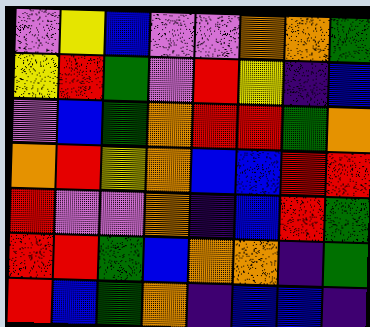[["violet", "yellow", "blue", "violet", "violet", "orange", "orange", "green"], ["yellow", "red", "green", "violet", "red", "yellow", "indigo", "blue"], ["violet", "blue", "green", "orange", "red", "red", "green", "orange"], ["orange", "red", "yellow", "orange", "blue", "blue", "red", "red"], ["red", "violet", "violet", "orange", "indigo", "blue", "red", "green"], ["red", "red", "green", "blue", "orange", "orange", "indigo", "green"], ["red", "blue", "green", "orange", "indigo", "blue", "blue", "indigo"]]